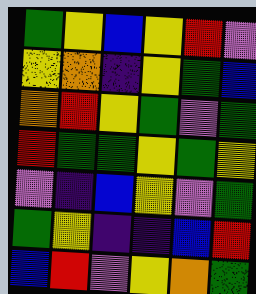[["green", "yellow", "blue", "yellow", "red", "violet"], ["yellow", "orange", "indigo", "yellow", "green", "blue"], ["orange", "red", "yellow", "green", "violet", "green"], ["red", "green", "green", "yellow", "green", "yellow"], ["violet", "indigo", "blue", "yellow", "violet", "green"], ["green", "yellow", "indigo", "indigo", "blue", "red"], ["blue", "red", "violet", "yellow", "orange", "green"]]